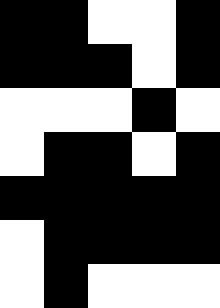[["black", "black", "white", "white", "black"], ["black", "black", "black", "white", "black"], ["white", "white", "white", "black", "white"], ["white", "black", "black", "white", "black"], ["black", "black", "black", "black", "black"], ["white", "black", "black", "black", "black"], ["white", "black", "white", "white", "white"]]